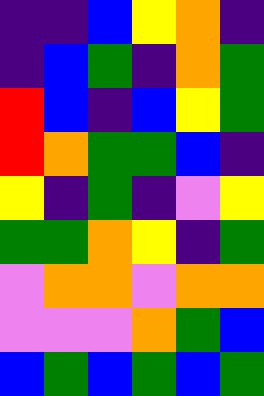[["indigo", "indigo", "blue", "yellow", "orange", "indigo"], ["indigo", "blue", "green", "indigo", "orange", "green"], ["red", "blue", "indigo", "blue", "yellow", "green"], ["red", "orange", "green", "green", "blue", "indigo"], ["yellow", "indigo", "green", "indigo", "violet", "yellow"], ["green", "green", "orange", "yellow", "indigo", "green"], ["violet", "orange", "orange", "violet", "orange", "orange"], ["violet", "violet", "violet", "orange", "green", "blue"], ["blue", "green", "blue", "green", "blue", "green"]]